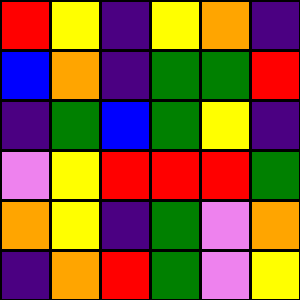[["red", "yellow", "indigo", "yellow", "orange", "indigo"], ["blue", "orange", "indigo", "green", "green", "red"], ["indigo", "green", "blue", "green", "yellow", "indigo"], ["violet", "yellow", "red", "red", "red", "green"], ["orange", "yellow", "indigo", "green", "violet", "orange"], ["indigo", "orange", "red", "green", "violet", "yellow"]]